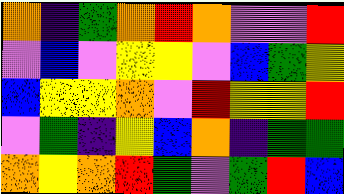[["orange", "indigo", "green", "orange", "red", "orange", "violet", "violet", "red"], ["violet", "blue", "violet", "yellow", "yellow", "violet", "blue", "green", "yellow"], ["blue", "yellow", "yellow", "orange", "violet", "red", "yellow", "yellow", "red"], ["violet", "green", "indigo", "yellow", "blue", "orange", "indigo", "green", "green"], ["orange", "yellow", "orange", "red", "green", "violet", "green", "red", "blue"]]